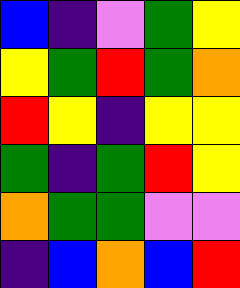[["blue", "indigo", "violet", "green", "yellow"], ["yellow", "green", "red", "green", "orange"], ["red", "yellow", "indigo", "yellow", "yellow"], ["green", "indigo", "green", "red", "yellow"], ["orange", "green", "green", "violet", "violet"], ["indigo", "blue", "orange", "blue", "red"]]